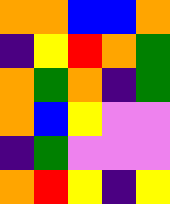[["orange", "orange", "blue", "blue", "orange"], ["indigo", "yellow", "red", "orange", "green"], ["orange", "green", "orange", "indigo", "green"], ["orange", "blue", "yellow", "violet", "violet"], ["indigo", "green", "violet", "violet", "violet"], ["orange", "red", "yellow", "indigo", "yellow"]]